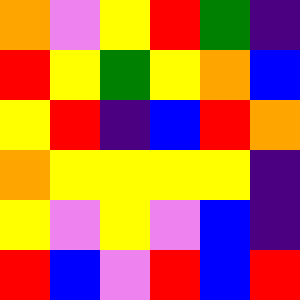[["orange", "violet", "yellow", "red", "green", "indigo"], ["red", "yellow", "green", "yellow", "orange", "blue"], ["yellow", "red", "indigo", "blue", "red", "orange"], ["orange", "yellow", "yellow", "yellow", "yellow", "indigo"], ["yellow", "violet", "yellow", "violet", "blue", "indigo"], ["red", "blue", "violet", "red", "blue", "red"]]